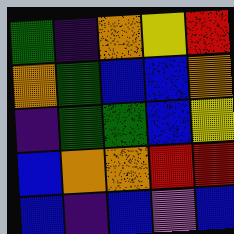[["green", "indigo", "orange", "yellow", "red"], ["orange", "green", "blue", "blue", "orange"], ["indigo", "green", "green", "blue", "yellow"], ["blue", "orange", "orange", "red", "red"], ["blue", "indigo", "blue", "violet", "blue"]]